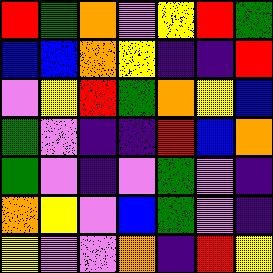[["red", "green", "orange", "violet", "yellow", "red", "green"], ["blue", "blue", "orange", "yellow", "indigo", "indigo", "red"], ["violet", "yellow", "red", "green", "orange", "yellow", "blue"], ["green", "violet", "indigo", "indigo", "red", "blue", "orange"], ["green", "violet", "indigo", "violet", "green", "violet", "indigo"], ["orange", "yellow", "violet", "blue", "green", "violet", "indigo"], ["yellow", "violet", "violet", "orange", "indigo", "red", "yellow"]]